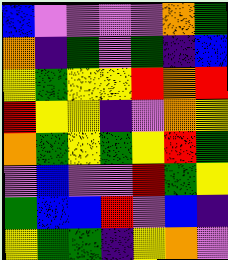[["blue", "violet", "violet", "violet", "violet", "orange", "green"], ["orange", "indigo", "green", "violet", "green", "indigo", "blue"], ["yellow", "green", "yellow", "yellow", "red", "orange", "red"], ["red", "yellow", "yellow", "indigo", "violet", "orange", "yellow"], ["orange", "green", "yellow", "green", "yellow", "red", "green"], ["violet", "blue", "violet", "violet", "red", "green", "yellow"], ["green", "blue", "blue", "red", "violet", "blue", "indigo"], ["yellow", "green", "green", "indigo", "yellow", "orange", "violet"]]